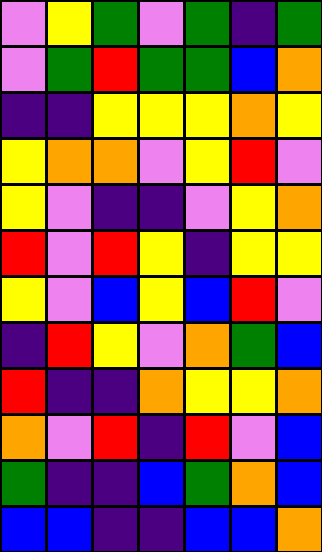[["violet", "yellow", "green", "violet", "green", "indigo", "green"], ["violet", "green", "red", "green", "green", "blue", "orange"], ["indigo", "indigo", "yellow", "yellow", "yellow", "orange", "yellow"], ["yellow", "orange", "orange", "violet", "yellow", "red", "violet"], ["yellow", "violet", "indigo", "indigo", "violet", "yellow", "orange"], ["red", "violet", "red", "yellow", "indigo", "yellow", "yellow"], ["yellow", "violet", "blue", "yellow", "blue", "red", "violet"], ["indigo", "red", "yellow", "violet", "orange", "green", "blue"], ["red", "indigo", "indigo", "orange", "yellow", "yellow", "orange"], ["orange", "violet", "red", "indigo", "red", "violet", "blue"], ["green", "indigo", "indigo", "blue", "green", "orange", "blue"], ["blue", "blue", "indigo", "indigo", "blue", "blue", "orange"]]